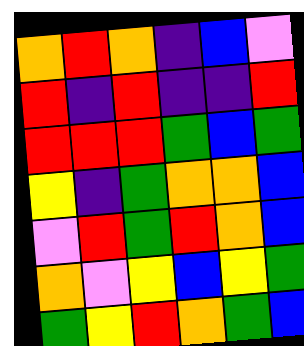[["orange", "red", "orange", "indigo", "blue", "violet"], ["red", "indigo", "red", "indigo", "indigo", "red"], ["red", "red", "red", "green", "blue", "green"], ["yellow", "indigo", "green", "orange", "orange", "blue"], ["violet", "red", "green", "red", "orange", "blue"], ["orange", "violet", "yellow", "blue", "yellow", "green"], ["green", "yellow", "red", "orange", "green", "blue"]]